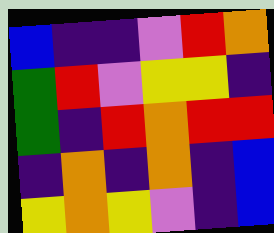[["blue", "indigo", "indigo", "violet", "red", "orange"], ["green", "red", "violet", "yellow", "yellow", "indigo"], ["green", "indigo", "red", "orange", "red", "red"], ["indigo", "orange", "indigo", "orange", "indigo", "blue"], ["yellow", "orange", "yellow", "violet", "indigo", "blue"]]